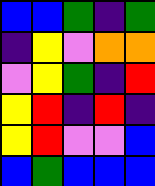[["blue", "blue", "green", "indigo", "green"], ["indigo", "yellow", "violet", "orange", "orange"], ["violet", "yellow", "green", "indigo", "red"], ["yellow", "red", "indigo", "red", "indigo"], ["yellow", "red", "violet", "violet", "blue"], ["blue", "green", "blue", "blue", "blue"]]